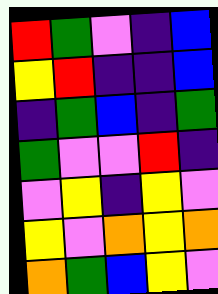[["red", "green", "violet", "indigo", "blue"], ["yellow", "red", "indigo", "indigo", "blue"], ["indigo", "green", "blue", "indigo", "green"], ["green", "violet", "violet", "red", "indigo"], ["violet", "yellow", "indigo", "yellow", "violet"], ["yellow", "violet", "orange", "yellow", "orange"], ["orange", "green", "blue", "yellow", "violet"]]